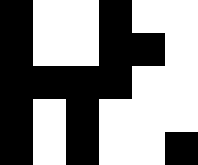[["black", "white", "white", "black", "white", "white"], ["black", "white", "white", "black", "black", "white"], ["black", "black", "black", "black", "white", "white"], ["black", "white", "black", "white", "white", "white"], ["black", "white", "black", "white", "white", "black"]]